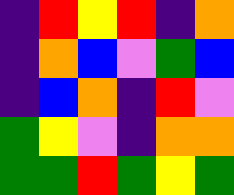[["indigo", "red", "yellow", "red", "indigo", "orange"], ["indigo", "orange", "blue", "violet", "green", "blue"], ["indigo", "blue", "orange", "indigo", "red", "violet"], ["green", "yellow", "violet", "indigo", "orange", "orange"], ["green", "green", "red", "green", "yellow", "green"]]